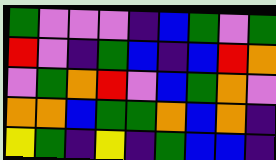[["green", "violet", "violet", "violet", "indigo", "blue", "green", "violet", "green"], ["red", "violet", "indigo", "green", "blue", "indigo", "blue", "red", "orange"], ["violet", "green", "orange", "red", "violet", "blue", "green", "orange", "violet"], ["orange", "orange", "blue", "green", "green", "orange", "blue", "orange", "indigo"], ["yellow", "green", "indigo", "yellow", "indigo", "green", "blue", "blue", "indigo"]]